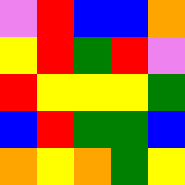[["violet", "red", "blue", "blue", "orange"], ["yellow", "red", "green", "red", "violet"], ["red", "yellow", "yellow", "yellow", "green"], ["blue", "red", "green", "green", "blue"], ["orange", "yellow", "orange", "green", "yellow"]]